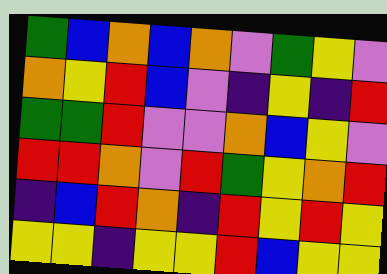[["green", "blue", "orange", "blue", "orange", "violet", "green", "yellow", "violet"], ["orange", "yellow", "red", "blue", "violet", "indigo", "yellow", "indigo", "red"], ["green", "green", "red", "violet", "violet", "orange", "blue", "yellow", "violet"], ["red", "red", "orange", "violet", "red", "green", "yellow", "orange", "red"], ["indigo", "blue", "red", "orange", "indigo", "red", "yellow", "red", "yellow"], ["yellow", "yellow", "indigo", "yellow", "yellow", "red", "blue", "yellow", "yellow"]]